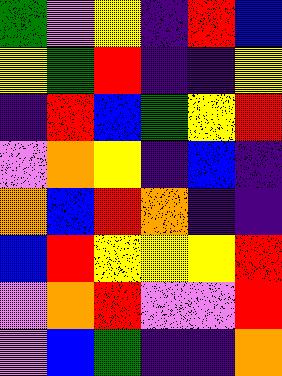[["green", "violet", "yellow", "indigo", "red", "blue"], ["yellow", "green", "red", "indigo", "indigo", "yellow"], ["indigo", "red", "blue", "green", "yellow", "red"], ["violet", "orange", "yellow", "indigo", "blue", "indigo"], ["orange", "blue", "red", "orange", "indigo", "indigo"], ["blue", "red", "yellow", "yellow", "yellow", "red"], ["violet", "orange", "red", "violet", "violet", "red"], ["violet", "blue", "green", "indigo", "indigo", "orange"]]